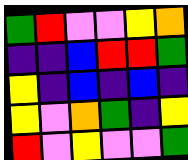[["green", "red", "violet", "violet", "yellow", "orange"], ["indigo", "indigo", "blue", "red", "red", "green"], ["yellow", "indigo", "blue", "indigo", "blue", "indigo"], ["yellow", "violet", "orange", "green", "indigo", "yellow"], ["red", "violet", "yellow", "violet", "violet", "green"]]